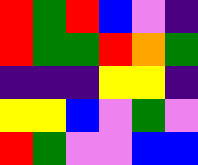[["red", "green", "red", "blue", "violet", "indigo"], ["red", "green", "green", "red", "orange", "green"], ["indigo", "indigo", "indigo", "yellow", "yellow", "indigo"], ["yellow", "yellow", "blue", "violet", "green", "violet"], ["red", "green", "violet", "violet", "blue", "blue"]]